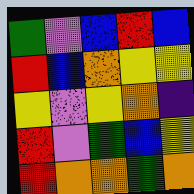[["green", "violet", "blue", "red", "blue"], ["red", "blue", "orange", "yellow", "yellow"], ["yellow", "violet", "yellow", "orange", "indigo"], ["red", "violet", "green", "blue", "yellow"], ["red", "orange", "orange", "green", "orange"]]